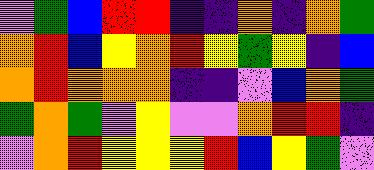[["violet", "green", "blue", "red", "red", "indigo", "indigo", "orange", "indigo", "orange", "green"], ["orange", "red", "blue", "yellow", "orange", "red", "yellow", "green", "yellow", "indigo", "blue"], ["orange", "red", "orange", "orange", "orange", "indigo", "indigo", "violet", "blue", "orange", "green"], ["green", "orange", "green", "violet", "yellow", "violet", "violet", "orange", "red", "red", "indigo"], ["violet", "orange", "red", "yellow", "yellow", "yellow", "red", "blue", "yellow", "green", "violet"]]